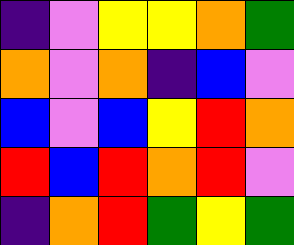[["indigo", "violet", "yellow", "yellow", "orange", "green"], ["orange", "violet", "orange", "indigo", "blue", "violet"], ["blue", "violet", "blue", "yellow", "red", "orange"], ["red", "blue", "red", "orange", "red", "violet"], ["indigo", "orange", "red", "green", "yellow", "green"]]